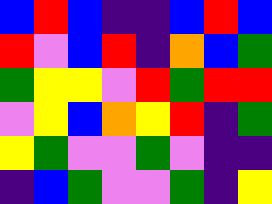[["blue", "red", "blue", "indigo", "indigo", "blue", "red", "blue"], ["red", "violet", "blue", "red", "indigo", "orange", "blue", "green"], ["green", "yellow", "yellow", "violet", "red", "green", "red", "red"], ["violet", "yellow", "blue", "orange", "yellow", "red", "indigo", "green"], ["yellow", "green", "violet", "violet", "green", "violet", "indigo", "indigo"], ["indigo", "blue", "green", "violet", "violet", "green", "indigo", "yellow"]]